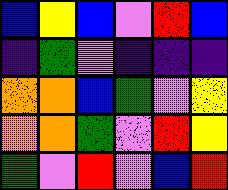[["blue", "yellow", "blue", "violet", "red", "blue"], ["indigo", "green", "violet", "indigo", "indigo", "indigo"], ["orange", "orange", "blue", "green", "violet", "yellow"], ["orange", "orange", "green", "violet", "red", "yellow"], ["green", "violet", "red", "violet", "blue", "red"]]